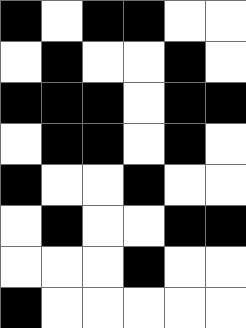[["black", "white", "black", "black", "white", "white"], ["white", "black", "white", "white", "black", "white"], ["black", "black", "black", "white", "black", "black"], ["white", "black", "black", "white", "black", "white"], ["black", "white", "white", "black", "white", "white"], ["white", "black", "white", "white", "black", "black"], ["white", "white", "white", "black", "white", "white"], ["black", "white", "white", "white", "white", "white"]]